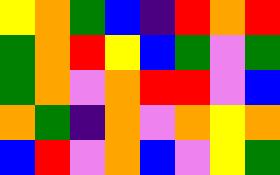[["yellow", "orange", "green", "blue", "indigo", "red", "orange", "red"], ["green", "orange", "red", "yellow", "blue", "green", "violet", "green"], ["green", "orange", "violet", "orange", "red", "red", "violet", "blue"], ["orange", "green", "indigo", "orange", "violet", "orange", "yellow", "orange"], ["blue", "red", "violet", "orange", "blue", "violet", "yellow", "green"]]